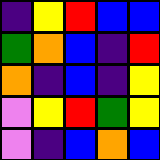[["indigo", "yellow", "red", "blue", "blue"], ["green", "orange", "blue", "indigo", "red"], ["orange", "indigo", "blue", "indigo", "yellow"], ["violet", "yellow", "red", "green", "yellow"], ["violet", "indigo", "blue", "orange", "blue"]]